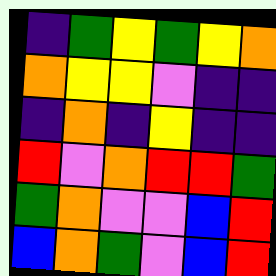[["indigo", "green", "yellow", "green", "yellow", "orange"], ["orange", "yellow", "yellow", "violet", "indigo", "indigo"], ["indigo", "orange", "indigo", "yellow", "indigo", "indigo"], ["red", "violet", "orange", "red", "red", "green"], ["green", "orange", "violet", "violet", "blue", "red"], ["blue", "orange", "green", "violet", "blue", "red"]]